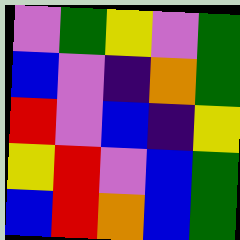[["violet", "green", "yellow", "violet", "green"], ["blue", "violet", "indigo", "orange", "green"], ["red", "violet", "blue", "indigo", "yellow"], ["yellow", "red", "violet", "blue", "green"], ["blue", "red", "orange", "blue", "green"]]